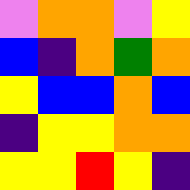[["violet", "orange", "orange", "violet", "yellow"], ["blue", "indigo", "orange", "green", "orange"], ["yellow", "blue", "blue", "orange", "blue"], ["indigo", "yellow", "yellow", "orange", "orange"], ["yellow", "yellow", "red", "yellow", "indigo"]]